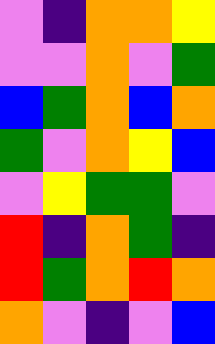[["violet", "indigo", "orange", "orange", "yellow"], ["violet", "violet", "orange", "violet", "green"], ["blue", "green", "orange", "blue", "orange"], ["green", "violet", "orange", "yellow", "blue"], ["violet", "yellow", "green", "green", "violet"], ["red", "indigo", "orange", "green", "indigo"], ["red", "green", "orange", "red", "orange"], ["orange", "violet", "indigo", "violet", "blue"]]